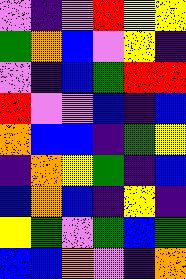[["violet", "indigo", "violet", "red", "yellow", "yellow"], ["green", "orange", "blue", "violet", "yellow", "indigo"], ["violet", "indigo", "blue", "green", "red", "red"], ["red", "violet", "violet", "blue", "indigo", "blue"], ["orange", "blue", "blue", "indigo", "green", "yellow"], ["indigo", "orange", "yellow", "green", "indigo", "blue"], ["blue", "orange", "blue", "indigo", "yellow", "indigo"], ["yellow", "green", "violet", "green", "blue", "green"], ["blue", "blue", "orange", "violet", "indigo", "orange"]]